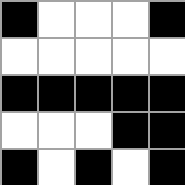[["black", "white", "white", "white", "black"], ["white", "white", "white", "white", "white"], ["black", "black", "black", "black", "black"], ["white", "white", "white", "black", "black"], ["black", "white", "black", "white", "black"]]